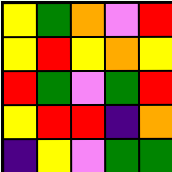[["yellow", "green", "orange", "violet", "red"], ["yellow", "red", "yellow", "orange", "yellow"], ["red", "green", "violet", "green", "red"], ["yellow", "red", "red", "indigo", "orange"], ["indigo", "yellow", "violet", "green", "green"]]